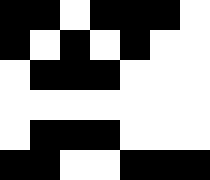[["black", "black", "white", "black", "black", "black", "white"], ["black", "white", "black", "white", "black", "white", "white"], ["white", "black", "black", "black", "white", "white", "white"], ["white", "white", "white", "white", "white", "white", "white"], ["white", "black", "black", "black", "white", "white", "white"], ["black", "black", "white", "white", "black", "black", "black"]]